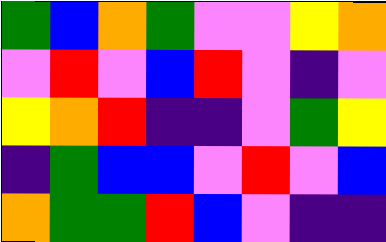[["green", "blue", "orange", "green", "violet", "violet", "yellow", "orange"], ["violet", "red", "violet", "blue", "red", "violet", "indigo", "violet"], ["yellow", "orange", "red", "indigo", "indigo", "violet", "green", "yellow"], ["indigo", "green", "blue", "blue", "violet", "red", "violet", "blue"], ["orange", "green", "green", "red", "blue", "violet", "indigo", "indigo"]]